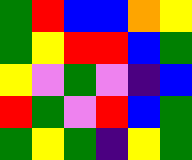[["green", "red", "blue", "blue", "orange", "yellow"], ["green", "yellow", "red", "red", "blue", "green"], ["yellow", "violet", "green", "violet", "indigo", "blue"], ["red", "green", "violet", "red", "blue", "green"], ["green", "yellow", "green", "indigo", "yellow", "green"]]